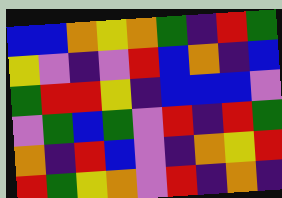[["blue", "blue", "orange", "yellow", "orange", "green", "indigo", "red", "green"], ["yellow", "violet", "indigo", "violet", "red", "blue", "orange", "indigo", "blue"], ["green", "red", "red", "yellow", "indigo", "blue", "blue", "blue", "violet"], ["violet", "green", "blue", "green", "violet", "red", "indigo", "red", "green"], ["orange", "indigo", "red", "blue", "violet", "indigo", "orange", "yellow", "red"], ["red", "green", "yellow", "orange", "violet", "red", "indigo", "orange", "indigo"]]